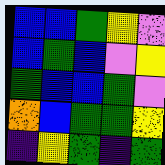[["blue", "blue", "green", "yellow", "violet"], ["blue", "green", "blue", "violet", "yellow"], ["green", "blue", "blue", "green", "violet"], ["orange", "blue", "green", "green", "yellow"], ["indigo", "yellow", "green", "indigo", "green"]]